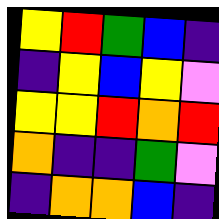[["yellow", "red", "green", "blue", "indigo"], ["indigo", "yellow", "blue", "yellow", "violet"], ["yellow", "yellow", "red", "orange", "red"], ["orange", "indigo", "indigo", "green", "violet"], ["indigo", "orange", "orange", "blue", "indigo"]]